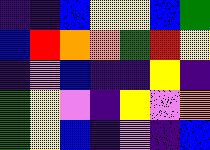[["indigo", "indigo", "blue", "yellow", "yellow", "blue", "green"], ["blue", "red", "orange", "orange", "green", "red", "yellow"], ["indigo", "violet", "blue", "indigo", "indigo", "yellow", "indigo"], ["green", "yellow", "violet", "indigo", "yellow", "violet", "orange"], ["green", "yellow", "blue", "indigo", "violet", "indigo", "blue"]]